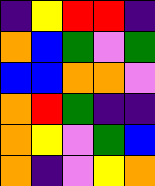[["indigo", "yellow", "red", "red", "indigo"], ["orange", "blue", "green", "violet", "green"], ["blue", "blue", "orange", "orange", "violet"], ["orange", "red", "green", "indigo", "indigo"], ["orange", "yellow", "violet", "green", "blue"], ["orange", "indigo", "violet", "yellow", "orange"]]